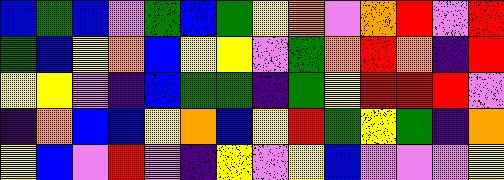[["blue", "green", "blue", "violet", "green", "blue", "green", "yellow", "orange", "violet", "orange", "red", "violet", "red"], ["green", "blue", "yellow", "orange", "blue", "yellow", "yellow", "violet", "green", "orange", "red", "orange", "indigo", "red"], ["yellow", "yellow", "violet", "indigo", "blue", "green", "green", "indigo", "green", "yellow", "red", "red", "red", "violet"], ["indigo", "orange", "blue", "blue", "yellow", "orange", "blue", "yellow", "red", "green", "yellow", "green", "indigo", "orange"], ["yellow", "blue", "violet", "red", "violet", "indigo", "yellow", "violet", "yellow", "blue", "violet", "violet", "violet", "yellow"]]